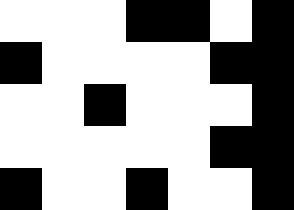[["white", "white", "white", "black", "black", "white", "black"], ["black", "white", "white", "white", "white", "black", "black"], ["white", "white", "black", "white", "white", "white", "black"], ["white", "white", "white", "white", "white", "black", "black"], ["black", "white", "white", "black", "white", "white", "black"]]